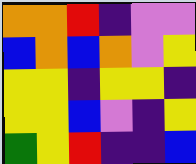[["orange", "orange", "red", "indigo", "violet", "violet"], ["blue", "orange", "blue", "orange", "violet", "yellow"], ["yellow", "yellow", "indigo", "yellow", "yellow", "indigo"], ["yellow", "yellow", "blue", "violet", "indigo", "yellow"], ["green", "yellow", "red", "indigo", "indigo", "blue"]]